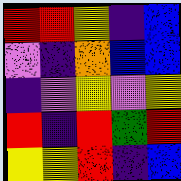[["red", "red", "yellow", "indigo", "blue"], ["violet", "indigo", "orange", "blue", "blue"], ["indigo", "violet", "yellow", "violet", "yellow"], ["red", "indigo", "red", "green", "red"], ["yellow", "yellow", "red", "indigo", "blue"]]